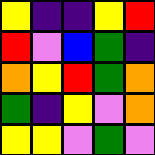[["yellow", "indigo", "indigo", "yellow", "red"], ["red", "violet", "blue", "green", "indigo"], ["orange", "yellow", "red", "green", "orange"], ["green", "indigo", "yellow", "violet", "orange"], ["yellow", "yellow", "violet", "green", "violet"]]